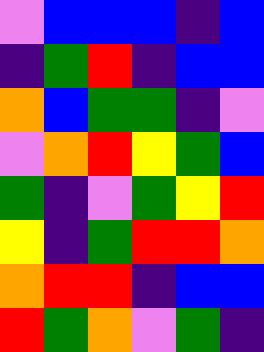[["violet", "blue", "blue", "blue", "indigo", "blue"], ["indigo", "green", "red", "indigo", "blue", "blue"], ["orange", "blue", "green", "green", "indigo", "violet"], ["violet", "orange", "red", "yellow", "green", "blue"], ["green", "indigo", "violet", "green", "yellow", "red"], ["yellow", "indigo", "green", "red", "red", "orange"], ["orange", "red", "red", "indigo", "blue", "blue"], ["red", "green", "orange", "violet", "green", "indigo"]]